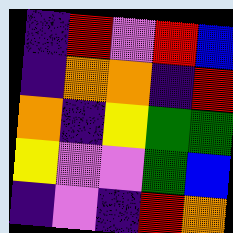[["indigo", "red", "violet", "red", "blue"], ["indigo", "orange", "orange", "indigo", "red"], ["orange", "indigo", "yellow", "green", "green"], ["yellow", "violet", "violet", "green", "blue"], ["indigo", "violet", "indigo", "red", "orange"]]